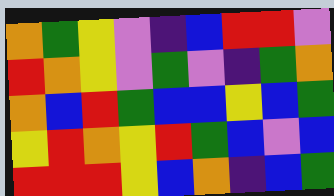[["orange", "green", "yellow", "violet", "indigo", "blue", "red", "red", "violet"], ["red", "orange", "yellow", "violet", "green", "violet", "indigo", "green", "orange"], ["orange", "blue", "red", "green", "blue", "blue", "yellow", "blue", "green"], ["yellow", "red", "orange", "yellow", "red", "green", "blue", "violet", "blue"], ["red", "red", "red", "yellow", "blue", "orange", "indigo", "blue", "green"]]